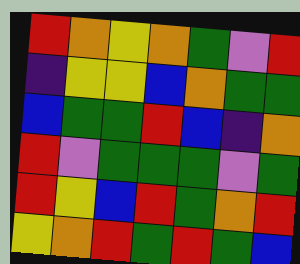[["red", "orange", "yellow", "orange", "green", "violet", "red"], ["indigo", "yellow", "yellow", "blue", "orange", "green", "green"], ["blue", "green", "green", "red", "blue", "indigo", "orange"], ["red", "violet", "green", "green", "green", "violet", "green"], ["red", "yellow", "blue", "red", "green", "orange", "red"], ["yellow", "orange", "red", "green", "red", "green", "blue"]]